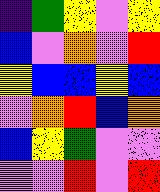[["indigo", "green", "yellow", "violet", "yellow"], ["blue", "violet", "orange", "violet", "red"], ["yellow", "blue", "blue", "yellow", "blue"], ["violet", "orange", "red", "blue", "orange"], ["blue", "yellow", "green", "violet", "violet"], ["violet", "violet", "red", "violet", "red"]]